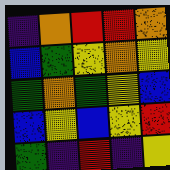[["indigo", "orange", "red", "red", "orange"], ["blue", "green", "yellow", "orange", "yellow"], ["green", "orange", "green", "yellow", "blue"], ["blue", "yellow", "blue", "yellow", "red"], ["green", "indigo", "red", "indigo", "yellow"]]